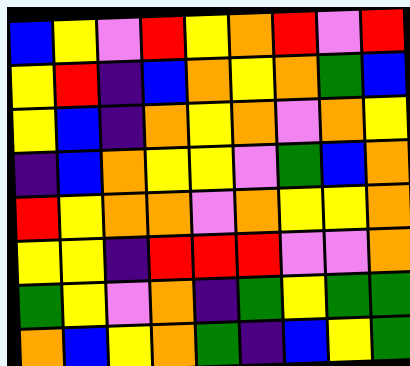[["blue", "yellow", "violet", "red", "yellow", "orange", "red", "violet", "red"], ["yellow", "red", "indigo", "blue", "orange", "yellow", "orange", "green", "blue"], ["yellow", "blue", "indigo", "orange", "yellow", "orange", "violet", "orange", "yellow"], ["indigo", "blue", "orange", "yellow", "yellow", "violet", "green", "blue", "orange"], ["red", "yellow", "orange", "orange", "violet", "orange", "yellow", "yellow", "orange"], ["yellow", "yellow", "indigo", "red", "red", "red", "violet", "violet", "orange"], ["green", "yellow", "violet", "orange", "indigo", "green", "yellow", "green", "green"], ["orange", "blue", "yellow", "orange", "green", "indigo", "blue", "yellow", "green"]]